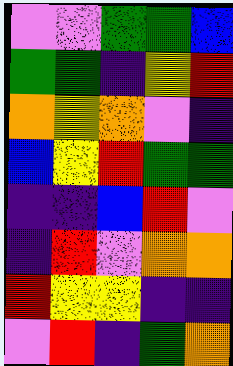[["violet", "violet", "green", "green", "blue"], ["green", "green", "indigo", "yellow", "red"], ["orange", "yellow", "orange", "violet", "indigo"], ["blue", "yellow", "red", "green", "green"], ["indigo", "indigo", "blue", "red", "violet"], ["indigo", "red", "violet", "orange", "orange"], ["red", "yellow", "yellow", "indigo", "indigo"], ["violet", "red", "indigo", "green", "orange"]]